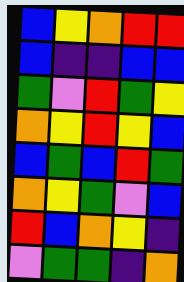[["blue", "yellow", "orange", "red", "red"], ["blue", "indigo", "indigo", "blue", "blue"], ["green", "violet", "red", "green", "yellow"], ["orange", "yellow", "red", "yellow", "blue"], ["blue", "green", "blue", "red", "green"], ["orange", "yellow", "green", "violet", "blue"], ["red", "blue", "orange", "yellow", "indigo"], ["violet", "green", "green", "indigo", "orange"]]